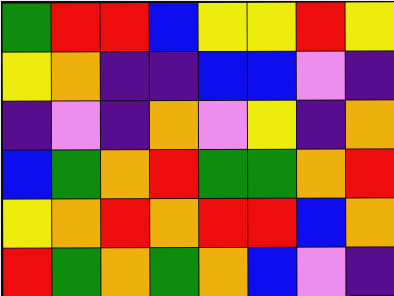[["green", "red", "red", "blue", "yellow", "yellow", "red", "yellow"], ["yellow", "orange", "indigo", "indigo", "blue", "blue", "violet", "indigo"], ["indigo", "violet", "indigo", "orange", "violet", "yellow", "indigo", "orange"], ["blue", "green", "orange", "red", "green", "green", "orange", "red"], ["yellow", "orange", "red", "orange", "red", "red", "blue", "orange"], ["red", "green", "orange", "green", "orange", "blue", "violet", "indigo"]]